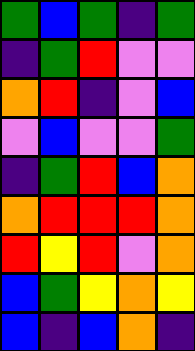[["green", "blue", "green", "indigo", "green"], ["indigo", "green", "red", "violet", "violet"], ["orange", "red", "indigo", "violet", "blue"], ["violet", "blue", "violet", "violet", "green"], ["indigo", "green", "red", "blue", "orange"], ["orange", "red", "red", "red", "orange"], ["red", "yellow", "red", "violet", "orange"], ["blue", "green", "yellow", "orange", "yellow"], ["blue", "indigo", "blue", "orange", "indigo"]]